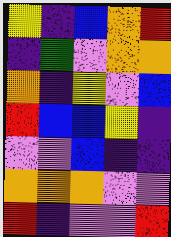[["yellow", "indigo", "blue", "orange", "red"], ["indigo", "green", "violet", "orange", "orange"], ["orange", "indigo", "yellow", "violet", "blue"], ["red", "blue", "blue", "yellow", "indigo"], ["violet", "violet", "blue", "indigo", "indigo"], ["orange", "orange", "orange", "violet", "violet"], ["red", "indigo", "violet", "violet", "red"]]